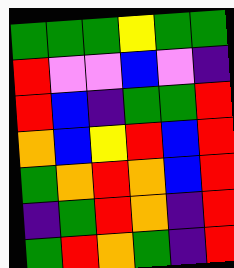[["green", "green", "green", "yellow", "green", "green"], ["red", "violet", "violet", "blue", "violet", "indigo"], ["red", "blue", "indigo", "green", "green", "red"], ["orange", "blue", "yellow", "red", "blue", "red"], ["green", "orange", "red", "orange", "blue", "red"], ["indigo", "green", "red", "orange", "indigo", "red"], ["green", "red", "orange", "green", "indigo", "red"]]